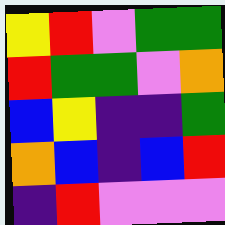[["yellow", "red", "violet", "green", "green"], ["red", "green", "green", "violet", "orange"], ["blue", "yellow", "indigo", "indigo", "green"], ["orange", "blue", "indigo", "blue", "red"], ["indigo", "red", "violet", "violet", "violet"]]